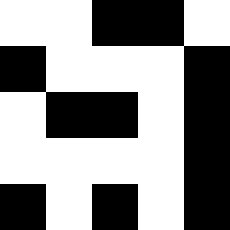[["white", "white", "black", "black", "white"], ["black", "white", "white", "white", "black"], ["white", "black", "black", "white", "black"], ["white", "white", "white", "white", "black"], ["black", "white", "black", "white", "black"]]